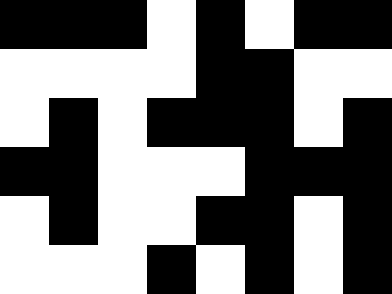[["black", "black", "black", "white", "black", "white", "black", "black"], ["white", "white", "white", "white", "black", "black", "white", "white"], ["white", "black", "white", "black", "black", "black", "white", "black"], ["black", "black", "white", "white", "white", "black", "black", "black"], ["white", "black", "white", "white", "black", "black", "white", "black"], ["white", "white", "white", "black", "white", "black", "white", "black"]]